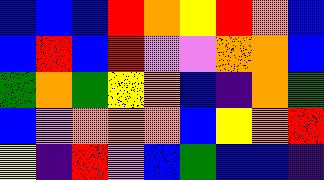[["blue", "blue", "blue", "red", "orange", "yellow", "red", "orange", "blue"], ["blue", "red", "blue", "red", "violet", "violet", "orange", "orange", "blue"], ["green", "orange", "green", "yellow", "orange", "blue", "indigo", "orange", "green"], ["blue", "violet", "orange", "orange", "orange", "blue", "yellow", "orange", "red"], ["yellow", "indigo", "red", "violet", "blue", "green", "blue", "blue", "indigo"]]